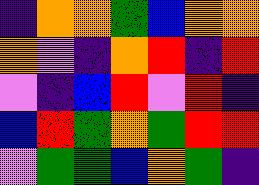[["indigo", "orange", "orange", "green", "blue", "orange", "orange"], ["orange", "violet", "indigo", "orange", "red", "indigo", "red"], ["violet", "indigo", "blue", "red", "violet", "red", "indigo"], ["blue", "red", "green", "orange", "green", "red", "red"], ["violet", "green", "green", "blue", "orange", "green", "indigo"]]